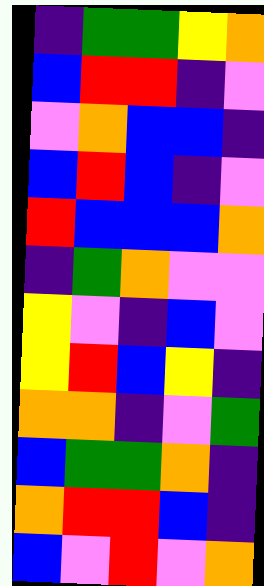[["indigo", "green", "green", "yellow", "orange"], ["blue", "red", "red", "indigo", "violet"], ["violet", "orange", "blue", "blue", "indigo"], ["blue", "red", "blue", "indigo", "violet"], ["red", "blue", "blue", "blue", "orange"], ["indigo", "green", "orange", "violet", "violet"], ["yellow", "violet", "indigo", "blue", "violet"], ["yellow", "red", "blue", "yellow", "indigo"], ["orange", "orange", "indigo", "violet", "green"], ["blue", "green", "green", "orange", "indigo"], ["orange", "red", "red", "blue", "indigo"], ["blue", "violet", "red", "violet", "orange"]]